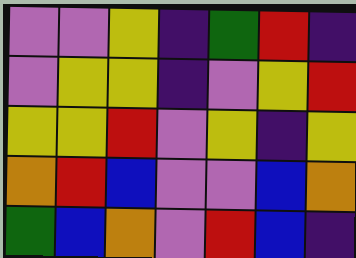[["violet", "violet", "yellow", "indigo", "green", "red", "indigo"], ["violet", "yellow", "yellow", "indigo", "violet", "yellow", "red"], ["yellow", "yellow", "red", "violet", "yellow", "indigo", "yellow"], ["orange", "red", "blue", "violet", "violet", "blue", "orange"], ["green", "blue", "orange", "violet", "red", "blue", "indigo"]]